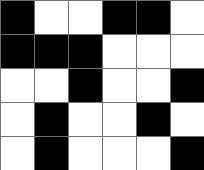[["black", "white", "white", "black", "black", "white"], ["black", "black", "black", "white", "white", "white"], ["white", "white", "black", "white", "white", "black"], ["white", "black", "white", "white", "black", "white"], ["white", "black", "white", "white", "white", "black"]]